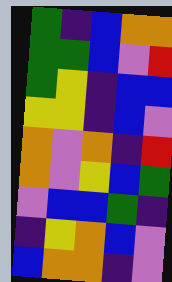[["green", "indigo", "blue", "orange", "orange"], ["green", "green", "blue", "violet", "red"], ["green", "yellow", "indigo", "blue", "blue"], ["yellow", "yellow", "indigo", "blue", "violet"], ["orange", "violet", "orange", "indigo", "red"], ["orange", "violet", "yellow", "blue", "green"], ["violet", "blue", "blue", "green", "indigo"], ["indigo", "yellow", "orange", "blue", "violet"], ["blue", "orange", "orange", "indigo", "violet"]]